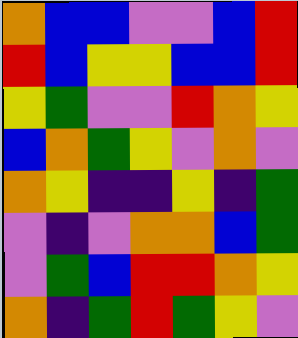[["orange", "blue", "blue", "violet", "violet", "blue", "red"], ["red", "blue", "yellow", "yellow", "blue", "blue", "red"], ["yellow", "green", "violet", "violet", "red", "orange", "yellow"], ["blue", "orange", "green", "yellow", "violet", "orange", "violet"], ["orange", "yellow", "indigo", "indigo", "yellow", "indigo", "green"], ["violet", "indigo", "violet", "orange", "orange", "blue", "green"], ["violet", "green", "blue", "red", "red", "orange", "yellow"], ["orange", "indigo", "green", "red", "green", "yellow", "violet"]]